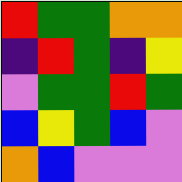[["red", "green", "green", "orange", "orange"], ["indigo", "red", "green", "indigo", "yellow"], ["violet", "green", "green", "red", "green"], ["blue", "yellow", "green", "blue", "violet"], ["orange", "blue", "violet", "violet", "violet"]]